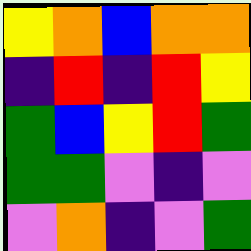[["yellow", "orange", "blue", "orange", "orange"], ["indigo", "red", "indigo", "red", "yellow"], ["green", "blue", "yellow", "red", "green"], ["green", "green", "violet", "indigo", "violet"], ["violet", "orange", "indigo", "violet", "green"]]